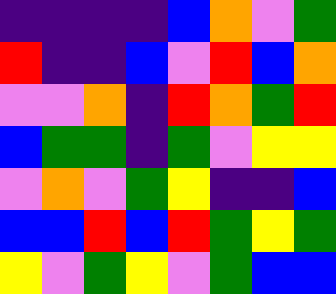[["indigo", "indigo", "indigo", "indigo", "blue", "orange", "violet", "green"], ["red", "indigo", "indigo", "blue", "violet", "red", "blue", "orange"], ["violet", "violet", "orange", "indigo", "red", "orange", "green", "red"], ["blue", "green", "green", "indigo", "green", "violet", "yellow", "yellow"], ["violet", "orange", "violet", "green", "yellow", "indigo", "indigo", "blue"], ["blue", "blue", "red", "blue", "red", "green", "yellow", "green"], ["yellow", "violet", "green", "yellow", "violet", "green", "blue", "blue"]]